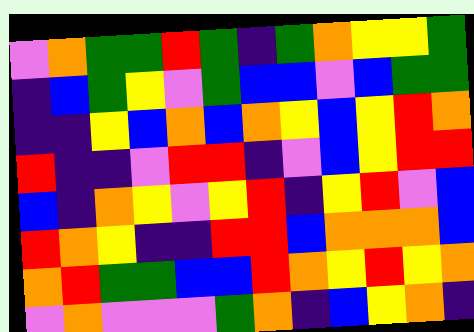[["violet", "orange", "green", "green", "red", "green", "indigo", "green", "orange", "yellow", "yellow", "green"], ["indigo", "blue", "green", "yellow", "violet", "green", "blue", "blue", "violet", "blue", "green", "green"], ["indigo", "indigo", "yellow", "blue", "orange", "blue", "orange", "yellow", "blue", "yellow", "red", "orange"], ["red", "indigo", "indigo", "violet", "red", "red", "indigo", "violet", "blue", "yellow", "red", "red"], ["blue", "indigo", "orange", "yellow", "violet", "yellow", "red", "indigo", "yellow", "red", "violet", "blue"], ["red", "orange", "yellow", "indigo", "indigo", "red", "red", "blue", "orange", "orange", "orange", "blue"], ["orange", "red", "green", "green", "blue", "blue", "red", "orange", "yellow", "red", "yellow", "orange"], ["violet", "orange", "violet", "violet", "violet", "green", "orange", "indigo", "blue", "yellow", "orange", "indigo"]]